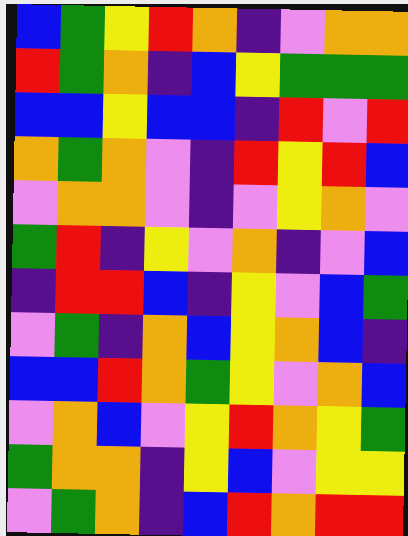[["blue", "green", "yellow", "red", "orange", "indigo", "violet", "orange", "orange"], ["red", "green", "orange", "indigo", "blue", "yellow", "green", "green", "green"], ["blue", "blue", "yellow", "blue", "blue", "indigo", "red", "violet", "red"], ["orange", "green", "orange", "violet", "indigo", "red", "yellow", "red", "blue"], ["violet", "orange", "orange", "violet", "indigo", "violet", "yellow", "orange", "violet"], ["green", "red", "indigo", "yellow", "violet", "orange", "indigo", "violet", "blue"], ["indigo", "red", "red", "blue", "indigo", "yellow", "violet", "blue", "green"], ["violet", "green", "indigo", "orange", "blue", "yellow", "orange", "blue", "indigo"], ["blue", "blue", "red", "orange", "green", "yellow", "violet", "orange", "blue"], ["violet", "orange", "blue", "violet", "yellow", "red", "orange", "yellow", "green"], ["green", "orange", "orange", "indigo", "yellow", "blue", "violet", "yellow", "yellow"], ["violet", "green", "orange", "indigo", "blue", "red", "orange", "red", "red"]]